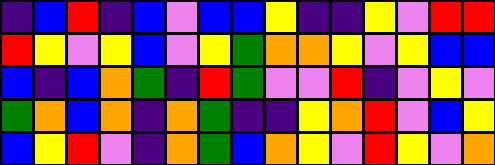[["indigo", "blue", "red", "indigo", "blue", "violet", "blue", "blue", "yellow", "indigo", "indigo", "yellow", "violet", "red", "red"], ["red", "yellow", "violet", "yellow", "blue", "violet", "yellow", "green", "orange", "orange", "yellow", "violet", "yellow", "blue", "blue"], ["blue", "indigo", "blue", "orange", "green", "indigo", "red", "green", "violet", "violet", "red", "indigo", "violet", "yellow", "violet"], ["green", "orange", "blue", "orange", "indigo", "orange", "green", "indigo", "indigo", "yellow", "orange", "red", "violet", "blue", "yellow"], ["blue", "yellow", "red", "violet", "indigo", "orange", "green", "blue", "orange", "yellow", "violet", "red", "yellow", "violet", "orange"]]